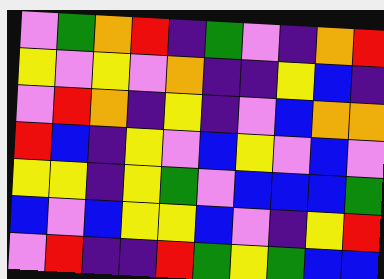[["violet", "green", "orange", "red", "indigo", "green", "violet", "indigo", "orange", "red"], ["yellow", "violet", "yellow", "violet", "orange", "indigo", "indigo", "yellow", "blue", "indigo"], ["violet", "red", "orange", "indigo", "yellow", "indigo", "violet", "blue", "orange", "orange"], ["red", "blue", "indigo", "yellow", "violet", "blue", "yellow", "violet", "blue", "violet"], ["yellow", "yellow", "indigo", "yellow", "green", "violet", "blue", "blue", "blue", "green"], ["blue", "violet", "blue", "yellow", "yellow", "blue", "violet", "indigo", "yellow", "red"], ["violet", "red", "indigo", "indigo", "red", "green", "yellow", "green", "blue", "blue"]]